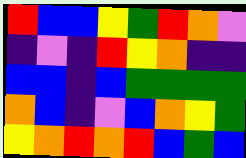[["red", "blue", "blue", "yellow", "green", "red", "orange", "violet"], ["indigo", "violet", "indigo", "red", "yellow", "orange", "indigo", "indigo"], ["blue", "blue", "indigo", "blue", "green", "green", "green", "green"], ["orange", "blue", "indigo", "violet", "blue", "orange", "yellow", "green"], ["yellow", "orange", "red", "orange", "red", "blue", "green", "blue"]]